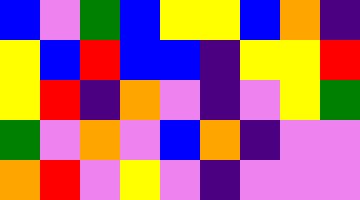[["blue", "violet", "green", "blue", "yellow", "yellow", "blue", "orange", "indigo"], ["yellow", "blue", "red", "blue", "blue", "indigo", "yellow", "yellow", "red"], ["yellow", "red", "indigo", "orange", "violet", "indigo", "violet", "yellow", "green"], ["green", "violet", "orange", "violet", "blue", "orange", "indigo", "violet", "violet"], ["orange", "red", "violet", "yellow", "violet", "indigo", "violet", "violet", "violet"]]